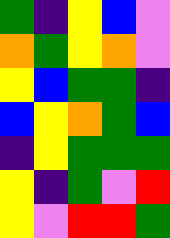[["green", "indigo", "yellow", "blue", "violet"], ["orange", "green", "yellow", "orange", "violet"], ["yellow", "blue", "green", "green", "indigo"], ["blue", "yellow", "orange", "green", "blue"], ["indigo", "yellow", "green", "green", "green"], ["yellow", "indigo", "green", "violet", "red"], ["yellow", "violet", "red", "red", "green"]]